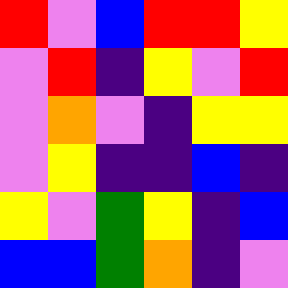[["red", "violet", "blue", "red", "red", "yellow"], ["violet", "red", "indigo", "yellow", "violet", "red"], ["violet", "orange", "violet", "indigo", "yellow", "yellow"], ["violet", "yellow", "indigo", "indigo", "blue", "indigo"], ["yellow", "violet", "green", "yellow", "indigo", "blue"], ["blue", "blue", "green", "orange", "indigo", "violet"]]